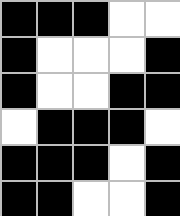[["black", "black", "black", "white", "white"], ["black", "white", "white", "white", "black"], ["black", "white", "white", "black", "black"], ["white", "black", "black", "black", "white"], ["black", "black", "black", "white", "black"], ["black", "black", "white", "white", "black"]]